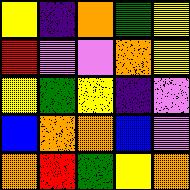[["yellow", "indigo", "orange", "green", "yellow"], ["red", "violet", "violet", "orange", "yellow"], ["yellow", "green", "yellow", "indigo", "violet"], ["blue", "orange", "orange", "blue", "violet"], ["orange", "red", "green", "yellow", "orange"]]